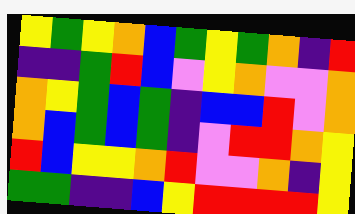[["yellow", "green", "yellow", "orange", "blue", "green", "yellow", "green", "orange", "indigo", "red"], ["indigo", "indigo", "green", "red", "blue", "violet", "yellow", "orange", "violet", "violet", "orange"], ["orange", "yellow", "green", "blue", "green", "indigo", "blue", "blue", "red", "violet", "orange"], ["orange", "blue", "green", "blue", "green", "indigo", "violet", "red", "red", "orange", "yellow"], ["red", "blue", "yellow", "yellow", "orange", "red", "violet", "violet", "orange", "indigo", "yellow"], ["green", "green", "indigo", "indigo", "blue", "yellow", "red", "red", "red", "red", "yellow"]]